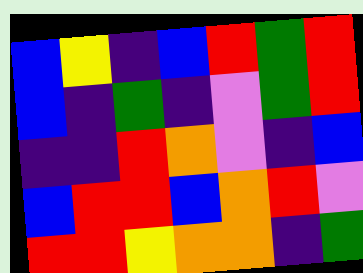[["blue", "yellow", "indigo", "blue", "red", "green", "red"], ["blue", "indigo", "green", "indigo", "violet", "green", "red"], ["indigo", "indigo", "red", "orange", "violet", "indigo", "blue"], ["blue", "red", "red", "blue", "orange", "red", "violet"], ["red", "red", "yellow", "orange", "orange", "indigo", "green"]]